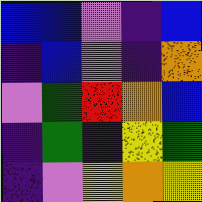[["blue", "blue", "violet", "indigo", "blue"], ["indigo", "blue", "violet", "indigo", "orange"], ["violet", "green", "red", "orange", "blue"], ["indigo", "green", "indigo", "yellow", "green"], ["indigo", "violet", "yellow", "orange", "yellow"]]